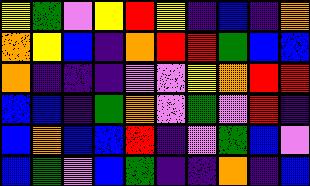[["yellow", "green", "violet", "yellow", "red", "yellow", "indigo", "blue", "indigo", "orange"], ["orange", "yellow", "blue", "indigo", "orange", "red", "red", "green", "blue", "blue"], ["orange", "indigo", "indigo", "indigo", "violet", "violet", "yellow", "orange", "red", "red"], ["blue", "blue", "indigo", "green", "orange", "violet", "green", "violet", "red", "indigo"], ["blue", "orange", "blue", "blue", "red", "indigo", "violet", "green", "blue", "violet"], ["blue", "green", "violet", "blue", "green", "indigo", "indigo", "orange", "indigo", "blue"]]